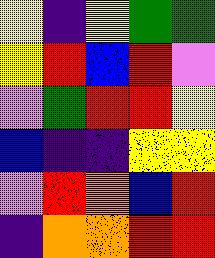[["yellow", "indigo", "yellow", "green", "green"], ["yellow", "red", "blue", "red", "violet"], ["violet", "green", "red", "red", "yellow"], ["blue", "indigo", "indigo", "yellow", "yellow"], ["violet", "red", "orange", "blue", "red"], ["indigo", "orange", "orange", "red", "red"]]